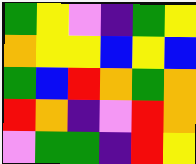[["green", "yellow", "violet", "indigo", "green", "yellow"], ["orange", "yellow", "yellow", "blue", "yellow", "blue"], ["green", "blue", "red", "orange", "green", "orange"], ["red", "orange", "indigo", "violet", "red", "orange"], ["violet", "green", "green", "indigo", "red", "yellow"]]